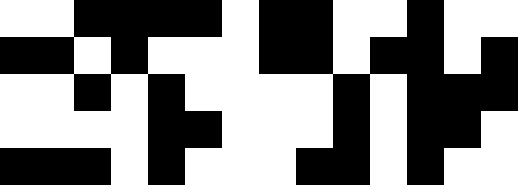[["white", "white", "black", "black", "black", "black", "white", "black", "black", "white", "white", "black", "white", "white"], ["black", "black", "white", "black", "white", "white", "white", "black", "black", "white", "black", "black", "white", "black"], ["white", "white", "black", "white", "black", "white", "white", "white", "white", "black", "white", "black", "black", "black"], ["white", "white", "white", "white", "black", "black", "white", "white", "white", "black", "white", "black", "black", "white"], ["black", "black", "black", "white", "black", "white", "white", "white", "black", "black", "white", "black", "white", "white"]]